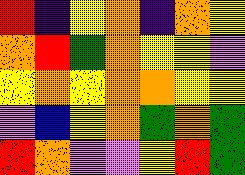[["red", "indigo", "yellow", "orange", "indigo", "orange", "yellow"], ["orange", "red", "green", "orange", "yellow", "yellow", "violet"], ["yellow", "orange", "yellow", "orange", "orange", "yellow", "yellow"], ["violet", "blue", "yellow", "orange", "green", "orange", "green"], ["red", "orange", "violet", "violet", "yellow", "red", "green"]]